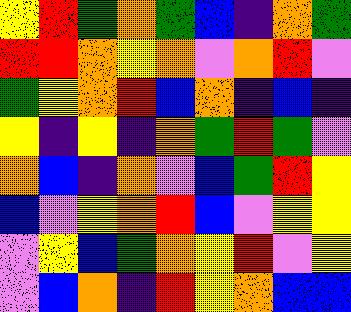[["yellow", "red", "green", "orange", "green", "blue", "indigo", "orange", "green"], ["red", "red", "orange", "yellow", "orange", "violet", "orange", "red", "violet"], ["green", "yellow", "orange", "red", "blue", "orange", "indigo", "blue", "indigo"], ["yellow", "indigo", "yellow", "indigo", "orange", "green", "red", "green", "violet"], ["orange", "blue", "indigo", "orange", "violet", "blue", "green", "red", "yellow"], ["blue", "violet", "yellow", "orange", "red", "blue", "violet", "yellow", "yellow"], ["violet", "yellow", "blue", "green", "orange", "yellow", "red", "violet", "yellow"], ["violet", "blue", "orange", "indigo", "red", "yellow", "orange", "blue", "blue"]]